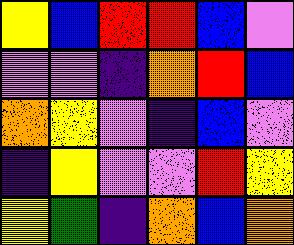[["yellow", "blue", "red", "red", "blue", "violet"], ["violet", "violet", "indigo", "orange", "red", "blue"], ["orange", "yellow", "violet", "indigo", "blue", "violet"], ["indigo", "yellow", "violet", "violet", "red", "yellow"], ["yellow", "green", "indigo", "orange", "blue", "orange"]]